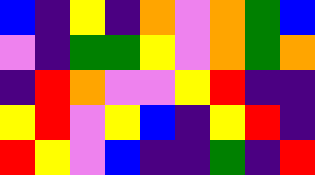[["blue", "indigo", "yellow", "indigo", "orange", "violet", "orange", "green", "blue"], ["violet", "indigo", "green", "green", "yellow", "violet", "orange", "green", "orange"], ["indigo", "red", "orange", "violet", "violet", "yellow", "red", "indigo", "indigo"], ["yellow", "red", "violet", "yellow", "blue", "indigo", "yellow", "red", "indigo"], ["red", "yellow", "violet", "blue", "indigo", "indigo", "green", "indigo", "red"]]